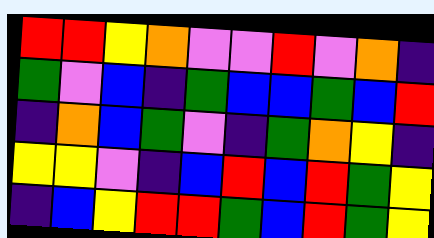[["red", "red", "yellow", "orange", "violet", "violet", "red", "violet", "orange", "indigo"], ["green", "violet", "blue", "indigo", "green", "blue", "blue", "green", "blue", "red"], ["indigo", "orange", "blue", "green", "violet", "indigo", "green", "orange", "yellow", "indigo"], ["yellow", "yellow", "violet", "indigo", "blue", "red", "blue", "red", "green", "yellow"], ["indigo", "blue", "yellow", "red", "red", "green", "blue", "red", "green", "yellow"]]